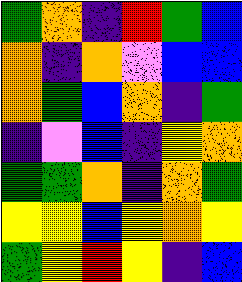[["green", "orange", "indigo", "red", "green", "blue"], ["orange", "indigo", "orange", "violet", "blue", "blue"], ["orange", "green", "blue", "orange", "indigo", "green"], ["indigo", "violet", "blue", "indigo", "yellow", "orange"], ["green", "green", "orange", "indigo", "orange", "green"], ["yellow", "yellow", "blue", "yellow", "orange", "yellow"], ["green", "yellow", "red", "yellow", "indigo", "blue"]]